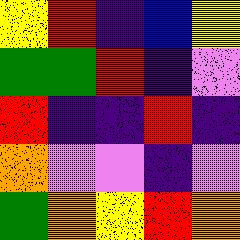[["yellow", "red", "indigo", "blue", "yellow"], ["green", "green", "red", "indigo", "violet"], ["red", "indigo", "indigo", "red", "indigo"], ["orange", "violet", "violet", "indigo", "violet"], ["green", "orange", "yellow", "red", "orange"]]